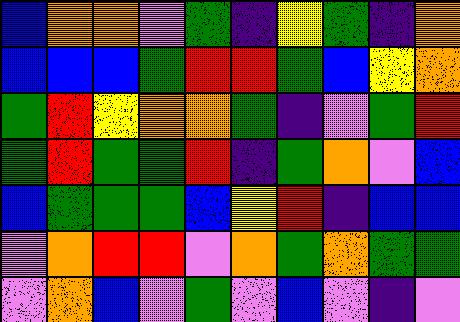[["blue", "orange", "orange", "violet", "green", "indigo", "yellow", "green", "indigo", "orange"], ["blue", "blue", "blue", "green", "red", "red", "green", "blue", "yellow", "orange"], ["green", "red", "yellow", "orange", "orange", "green", "indigo", "violet", "green", "red"], ["green", "red", "green", "green", "red", "indigo", "green", "orange", "violet", "blue"], ["blue", "green", "green", "green", "blue", "yellow", "red", "indigo", "blue", "blue"], ["violet", "orange", "red", "red", "violet", "orange", "green", "orange", "green", "green"], ["violet", "orange", "blue", "violet", "green", "violet", "blue", "violet", "indigo", "violet"]]